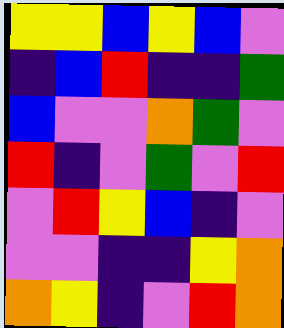[["yellow", "yellow", "blue", "yellow", "blue", "violet"], ["indigo", "blue", "red", "indigo", "indigo", "green"], ["blue", "violet", "violet", "orange", "green", "violet"], ["red", "indigo", "violet", "green", "violet", "red"], ["violet", "red", "yellow", "blue", "indigo", "violet"], ["violet", "violet", "indigo", "indigo", "yellow", "orange"], ["orange", "yellow", "indigo", "violet", "red", "orange"]]